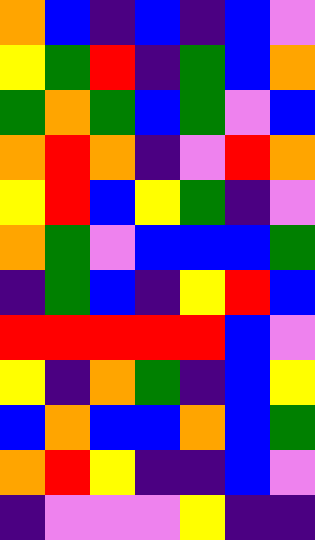[["orange", "blue", "indigo", "blue", "indigo", "blue", "violet"], ["yellow", "green", "red", "indigo", "green", "blue", "orange"], ["green", "orange", "green", "blue", "green", "violet", "blue"], ["orange", "red", "orange", "indigo", "violet", "red", "orange"], ["yellow", "red", "blue", "yellow", "green", "indigo", "violet"], ["orange", "green", "violet", "blue", "blue", "blue", "green"], ["indigo", "green", "blue", "indigo", "yellow", "red", "blue"], ["red", "red", "red", "red", "red", "blue", "violet"], ["yellow", "indigo", "orange", "green", "indigo", "blue", "yellow"], ["blue", "orange", "blue", "blue", "orange", "blue", "green"], ["orange", "red", "yellow", "indigo", "indigo", "blue", "violet"], ["indigo", "violet", "violet", "violet", "yellow", "indigo", "indigo"]]